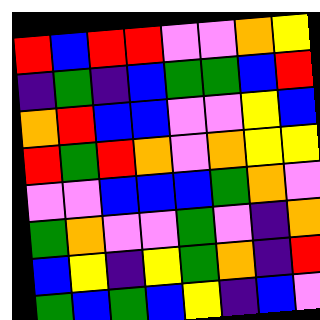[["red", "blue", "red", "red", "violet", "violet", "orange", "yellow"], ["indigo", "green", "indigo", "blue", "green", "green", "blue", "red"], ["orange", "red", "blue", "blue", "violet", "violet", "yellow", "blue"], ["red", "green", "red", "orange", "violet", "orange", "yellow", "yellow"], ["violet", "violet", "blue", "blue", "blue", "green", "orange", "violet"], ["green", "orange", "violet", "violet", "green", "violet", "indigo", "orange"], ["blue", "yellow", "indigo", "yellow", "green", "orange", "indigo", "red"], ["green", "blue", "green", "blue", "yellow", "indigo", "blue", "violet"]]